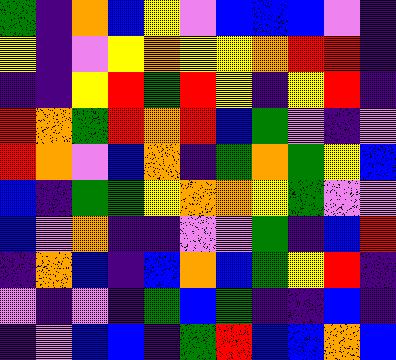[["green", "indigo", "orange", "blue", "yellow", "violet", "blue", "blue", "blue", "violet", "indigo"], ["yellow", "indigo", "violet", "yellow", "orange", "yellow", "yellow", "orange", "red", "red", "indigo"], ["indigo", "indigo", "yellow", "red", "green", "red", "yellow", "indigo", "yellow", "red", "indigo"], ["red", "orange", "green", "red", "orange", "red", "blue", "green", "violet", "indigo", "violet"], ["red", "orange", "violet", "blue", "orange", "indigo", "green", "orange", "green", "yellow", "blue"], ["blue", "indigo", "green", "green", "yellow", "orange", "orange", "yellow", "green", "violet", "violet"], ["blue", "violet", "orange", "indigo", "indigo", "violet", "violet", "green", "indigo", "blue", "red"], ["indigo", "orange", "blue", "indigo", "blue", "orange", "blue", "green", "yellow", "red", "indigo"], ["violet", "indigo", "violet", "indigo", "green", "blue", "green", "indigo", "indigo", "blue", "indigo"], ["indigo", "violet", "blue", "blue", "indigo", "green", "red", "blue", "blue", "orange", "blue"]]